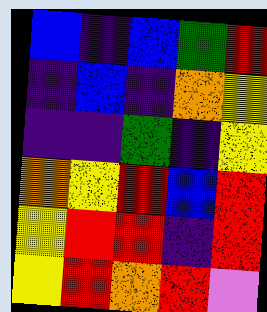[["blue", "indigo", "blue", "green", "red"], ["indigo", "blue", "indigo", "orange", "yellow"], ["indigo", "indigo", "green", "indigo", "yellow"], ["orange", "yellow", "red", "blue", "red"], ["yellow", "red", "red", "indigo", "red"], ["yellow", "red", "orange", "red", "violet"]]